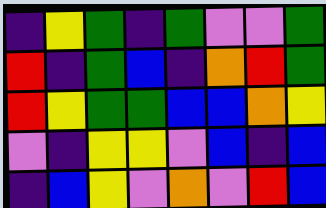[["indigo", "yellow", "green", "indigo", "green", "violet", "violet", "green"], ["red", "indigo", "green", "blue", "indigo", "orange", "red", "green"], ["red", "yellow", "green", "green", "blue", "blue", "orange", "yellow"], ["violet", "indigo", "yellow", "yellow", "violet", "blue", "indigo", "blue"], ["indigo", "blue", "yellow", "violet", "orange", "violet", "red", "blue"]]